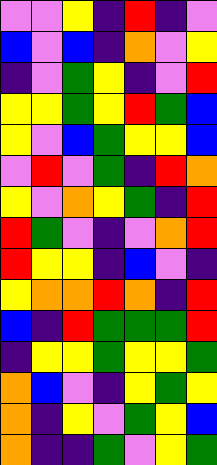[["violet", "violet", "yellow", "indigo", "red", "indigo", "violet"], ["blue", "violet", "blue", "indigo", "orange", "violet", "yellow"], ["indigo", "violet", "green", "yellow", "indigo", "violet", "red"], ["yellow", "yellow", "green", "yellow", "red", "green", "blue"], ["yellow", "violet", "blue", "green", "yellow", "yellow", "blue"], ["violet", "red", "violet", "green", "indigo", "red", "orange"], ["yellow", "violet", "orange", "yellow", "green", "indigo", "red"], ["red", "green", "violet", "indigo", "violet", "orange", "red"], ["red", "yellow", "yellow", "indigo", "blue", "violet", "indigo"], ["yellow", "orange", "orange", "red", "orange", "indigo", "red"], ["blue", "indigo", "red", "green", "green", "green", "red"], ["indigo", "yellow", "yellow", "green", "yellow", "yellow", "green"], ["orange", "blue", "violet", "indigo", "yellow", "green", "yellow"], ["orange", "indigo", "yellow", "violet", "green", "yellow", "blue"], ["orange", "indigo", "indigo", "green", "violet", "yellow", "green"]]